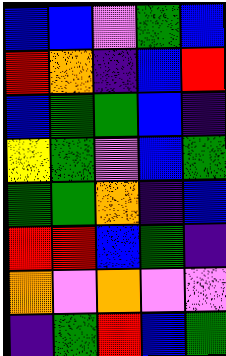[["blue", "blue", "violet", "green", "blue"], ["red", "orange", "indigo", "blue", "red"], ["blue", "green", "green", "blue", "indigo"], ["yellow", "green", "violet", "blue", "green"], ["green", "green", "orange", "indigo", "blue"], ["red", "red", "blue", "green", "indigo"], ["orange", "violet", "orange", "violet", "violet"], ["indigo", "green", "red", "blue", "green"]]